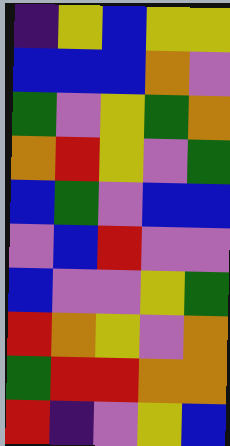[["indigo", "yellow", "blue", "yellow", "yellow"], ["blue", "blue", "blue", "orange", "violet"], ["green", "violet", "yellow", "green", "orange"], ["orange", "red", "yellow", "violet", "green"], ["blue", "green", "violet", "blue", "blue"], ["violet", "blue", "red", "violet", "violet"], ["blue", "violet", "violet", "yellow", "green"], ["red", "orange", "yellow", "violet", "orange"], ["green", "red", "red", "orange", "orange"], ["red", "indigo", "violet", "yellow", "blue"]]